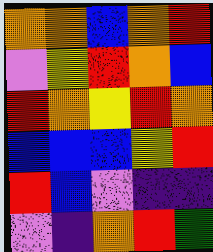[["orange", "orange", "blue", "orange", "red"], ["violet", "yellow", "red", "orange", "blue"], ["red", "orange", "yellow", "red", "orange"], ["blue", "blue", "blue", "yellow", "red"], ["red", "blue", "violet", "indigo", "indigo"], ["violet", "indigo", "orange", "red", "green"]]